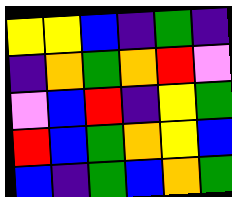[["yellow", "yellow", "blue", "indigo", "green", "indigo"], ["indigo", "orange", "green", "orange", "red", "violet"], ["violet", "blue", "red", "indigo", "yellow", "green"], ["red", "blue", "green", "orange", "yellow", "blue"], ["blue", "indigo", "green", "blue", "orange", "green"]]